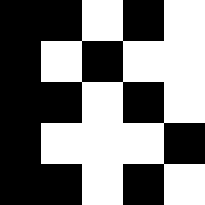[["black", "black", "white", "black", "white"], ["black", "white", "black", "white", "white"], ["black", "black", "white", "black", "white"], ["black", "white", "white", "white", "black"], ["black", "black", "white", "black", "white"]]